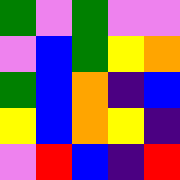[["green", "violet", "green", "violet", "violet"], ["violet", "blue", "green", "yellow", "orange"], ["green", "blue", "orange", "indigo", "blue"], ["yellow", "blue", "orange", "yellow", "indigo"], ["violet", "red", "blue", "indigo", "red"]]